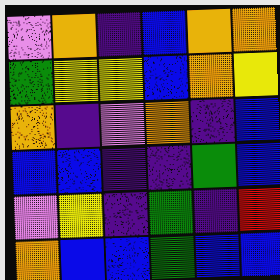[["violet", "orange", "indigo", "blue", "orange", "orange"], ["green", "yellow", "yellow", "blue", "orange", "yellow"], ["orange", "indigo", "violet", "orange", "indigo", "blue"], ["blue", "blue", "indigo", "indigo", "green", "blue"], ["violet", "yellow", "indigo", "green", "indigo", "red"], ["orange", "blue", "blue", "green", "blue", "blue"]]